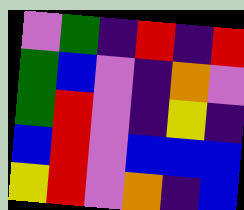[["violet", "green", "indigo", "red", "indigo", "red"], ["green", "blue", "violet", "indigo", "orange", "violet"], ["green", "red", "violet", "indigo", "yellow", "indigo"], ["blue", "red", "violet", "blue", "blue", "blue"], ["yellow", "red", "violet", "orange", "indigo", "blue"]]